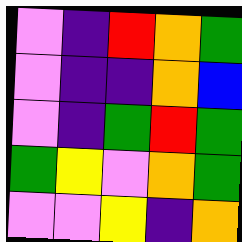[["violet", "indigo", "red", "orange", "green"], ["violet", "indigo", "indigo", "orange", "blue"], ["violet", "indigo", "green", "red", "green"], ["green", "yellow", "violet", "orange", "green"], ["violet", "violet", "yellow", "indigo", "orange"]]